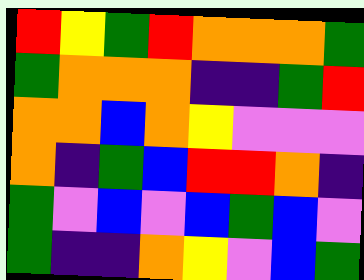[["red", "yellow", "green", "red", "orange", "orange", "orange", "green"], ["green", "orange", "orange", "orange", "indigo", "indigo", "green", "red"], ["orange", "orange", "blue", "orange", "yellow", "violet", "violet", "violet"], ["orange", "indigo", "green", "blue", "red", "red", "orange", "indigo"], ["green", "violet", "blue", "violet", "blue", "green", "blue", "violet"], ["green", "indigo", "indigo", "orange", "yellow", "violet", "blue", "green"]]